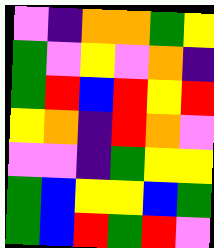[["violet", "indigo", "orange", "orange", "green", "yellow"], ["green", "violet", "yellow", "violet", "orange", "indigo"], ["green", "red", "blue", "red", "yellow", "red"], ["yellow", "orange", "indigo", "red", "orange", "violet"], ["violet", "violet", "indigo", "green", "yellow", "yellow"], ["green", "blue", "yellow", "yellow", "blue", "green"], ["green", "blue", "red", "green", "red", "violet"]]